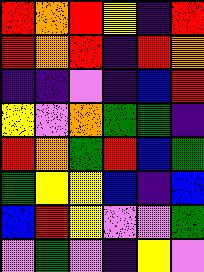[["red", "orange", "red", "yellow", "indigo", "red"], ["red", "orange", "red", "indigo", "red", "orange"], ["indigo", "indigo", "violet", "indigo", "blue", "red"], ["yellow", "violet", "orange", "green", "green", "indigo"], ["red", "orange", "green", "red", "blue", "green"], ["green", "yellow", "yellow", "blue", "indigo", "blue"], ["blue", "red", "yellow", "violet", "violet", "green"], ["violet", "green", "violet", "indigo", "yellow", "violet"]]